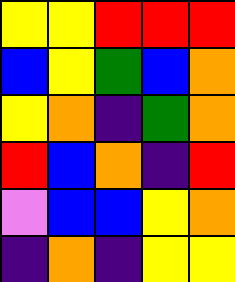[["yellow", "yellow", "red", "red", "red"], ["blue", "yellow", "green", "blue", "orange"], ["yellow", "orange", "indigo", "green", "orange"], ["red", "blue", "orange", "indigo", "red"], ["violet", "blue", "blue", "yellow", "orange"], ["indigo", "orange", "indigo", "yellow", "yellow"]]